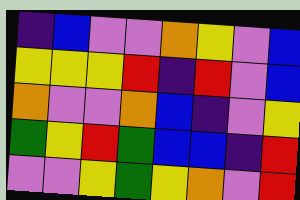[["indigo", "blue", "violet", "violet", "orange", "yellow", "violet", "blue"], ["yellow", "yellow", "yellow", "red", "indigo", "red", "violet", "blue"], ["orange", "violet", "violet", "orange", "blue", "indigo", "violet", "yellow"], ["green", "yellow", "red", "green", "blue", "blue", "indigo", "red"], ["violet", "violet", "yellow", "green", "yellow", "orange", "violet", "red"]]